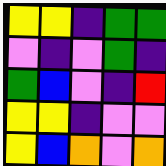[["yellow", "yellow", "indigo", "green", "green"], ["violet", "indigo", "violet", "green", "indigo"], ["green", "blue", "violet", "indigo", "red"], ["yellow", "yellow", "indigo", "violet", "violet"], ["yellow", "blue", "orange", "violet", "orange"]]